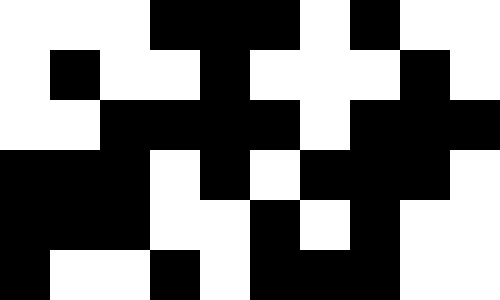[["white", "white", "white", "black", "black", "black", "white", "black", "white", "white"], ["white", "black", "white", "white", "black", "white", "white", "white", "black", "white"], ["white", "white", "black", "black", "black", "black", "white", "black", "black", "black"], ["black", "black", "black", "white", "black", "white", "black", "black", "black", "white"], ["black", "black", "black", "white", "white", "black", "white", "black", "white", "white"], ["black", "white", "white", "black", "white", "black", "black", "black", "white", "white"]]